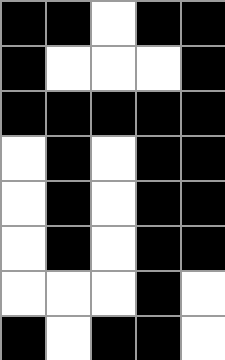[["black", "black", "white", "black", "black"], ["black", "white", "white", "white", "black"], ["black", "black", "black", "black", "black"], ["white", "black", "white", "black", "black"], ["white", "black", "white", "black", "black"], ["white", "black", "white", "black", "black"], ["white", "white", "white", "black", "white"], ["black", "white", "black", "black", "white"]]